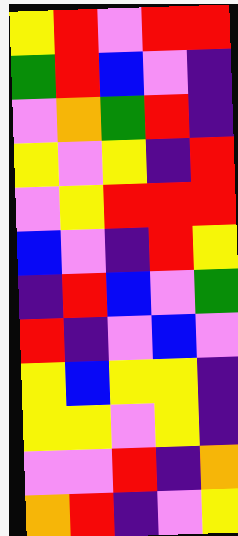[["yellow", "red", "violet", "red", "red"], ["green", "red", "blue", "violet", "indigo"], ["violet", "orange", "green", "red", "indigo"], ["yellow", "violet", "yellow", "indigo", "red"], ["violet", "yellow", "red", "red", "red"], ["blue", "violet", "indigo", "red", "yellow"], ["indigo", "red", "blue", "violet", "green"], ["red", "indigo", "violet", "blue", "violet"], ["yellow", "blue", "yellow", "yellow", "indigo"], ["yellow", "yellow", "violet", "yellow", "indigo"], ["violet", "violet", "red", "indigo", "orange"], ["orange", "red", "indigo", "violet", "yellow"]]